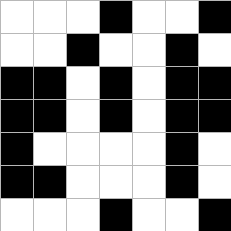[["white", "white", "white", "black", "white", "white", "black"], ["white", "white", "black", "white", "white", "black", "white"], ["black", "black", "white", "black", "white", "black", "black"], ["black", "black", "white", "black", "white", "black", "black"], ["black", "white", "white", "white", "white", "black", "white"], ["black", "black", "white", "white", "white", "black", "white"], ["white", "white", "white", "black", "white", "white", "black"]]